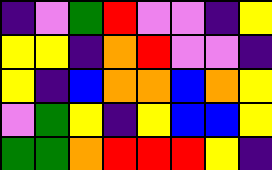[["indigo", "violet", "green", "red", "violet", "violet", "indigo", "yellow"], ["yellow", "yellow", "indigo", "orange", "red", "violet", "violet", "indigo"], ["yellow", "indigo", "blue", "orange", "orange", "blue", "orange", "yellow"], ["violet", "green", "yellow", "indigo", "yellow", "blue", "blue", "yellow"], ["green", "green", "orange", "red", "red", "red", "yellow", "indigo"]]